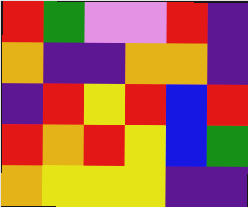[["red", "green", "violet", "violet", "red", "indigo"], ["orange", "indigo", "indigo", "orange", "orange", "indigo"], ["indigo", "red", "yellow", "red", "blue", "red"], ["red", "orange", "red", "yellow", "blue", "green"], ["orange", "yellow", "yellow", "yellow", "indigo", "indigo"]]